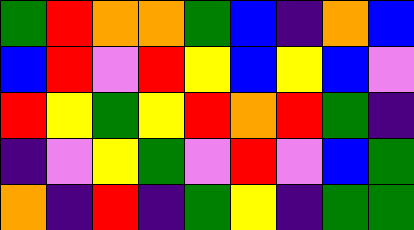[["green", "red", "orange", "orange", "green", "blue", "indigo", "orange", "blue"], ["blue", "red", "violet", "red", "yellow", "blue", "yellow", "blue", "violet"], ["red", "yellow", "green", "yellow", "red", "orange", "red", "green", "indigo"], ["indigo", "violet", "yellow", "green", "violet", "red", "violet", "blue", "green"], ["orange", "indigo", "red", "indigo", "green", "yellow", "indigo", "green", "green"]]